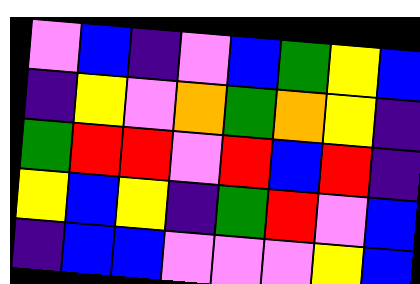[["violet", "blue", "indigo", "violet", "blue", "green", "yellow", "blue"], ["indigo", "yellow", "violet", "orange", "green", "orange", "yellow", "indigo"], ["green", "red", "red", "violet", "red", "blue", "red", "indigo"], ["yellow", "blue", "yellow", "indigo", "green", "red", "violet", "blue"], ["indigo", "blue", "blue", "violet", "violet", "violet", "yellow", "blue"]]